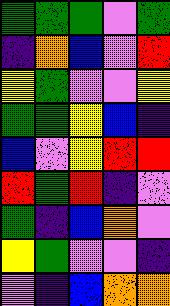[["green", "green", "green", "violet", "green"], ["indigo", "orange", "blue", "violet", "red"], ["yellow", "green", "violet", "violet", "yellow"], ["green", "green", "yellow", "blue", "indigo"], ["blue", "violet", "yellow", "red", "red"], ["red", "green", "red", "indigo", "violet"], ["green", "indigo", "blue", "orange", "violet"], ["yellow", "green", "violet", "violet", "indigo"], ["violet", "indigo", "blue", "orange", "orange"]]